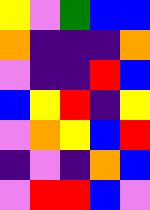[["yellow", "violet", "green", "blue", "blue"], ["orange", "indigo", "indigo", "indigo", "orange"], ["violet", "indigo", "indigo", "red", "blue"], ["blue", "yellow", "red", "indigo", "yellow"], ["violet", "orange", "yellow", "blue", "red"], ["indigo", "violet", "indigo", "orange", "blue"], ["violet", "red", "red", "blue", "violet"]]